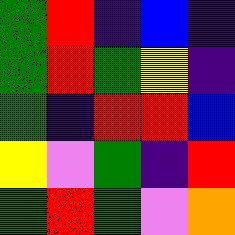[["green", "red", "indigo", "blue", "indigo"], ["green", "red", "green", "yellow", "indigo"], ["green", "indigo", "red", "red", "blue"], ["yellow", "violet", "green", "indigo", "red"], ["green", "red", "green", "violet", "orange"]]